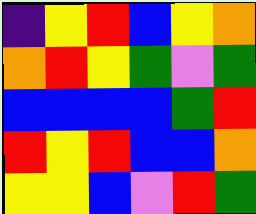[["indigo", "yellow", "red", "blue", "yellow", "orange"], ["orange", "red", "yellow", "green", "violet", "green"], ["blue", "blue", "blue", "blue", "green", "red"], ["red", "yellow", "red", "blue", "blue", "orange"], ["yellow", "yellow", "blue", "violet", "red", "green"]]